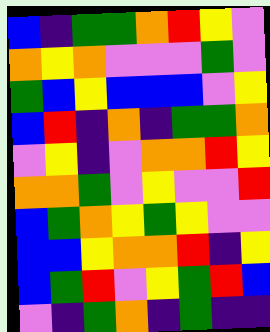[["blue", "indigo", "green", "green", "orange", "red", "yellow", "violet"], ["orange", "yellow", "orange", "violet", "violet", "violet", "green", "violet"], ["green", "blue", "yellow", "blue", "blue", "blue", "violet", "yellow"], ["blue", "red", "indigo", "orange", "indigo", "green", "green", "orange"], ["violet", "yellow", "indigo", "violet", "orange", "orange", "red", "yellow"], ["orange", "orange", "green", "violet", "yellow", "violet", "violet", "red"], ["blue", "green", "orange", "yellow", "green", "yellow", "violet", "violet"], ["blue", "blue", "yellow", "orange", "orange", "red", "indigo", "yellow"], ["blue", "green", "red", "violet", "yellow", "green", "red", "blue"], ["violet", "indigo", "green", "orange", "indigo", "green", "indigo", "indigo"]]